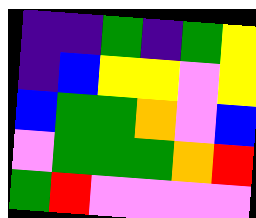[["indigo", "indigo", "green", "indigo", "green", "yellow"], ["indigo", "blue", "yellow", "yellow", "violet", "yellow"], ["blue", "green", "green", "orange", "violet", "blue"], ["violet", "green", "green", "green", "orange", "red"], ["green", "red", "violet", "violet", "violet", "violet"]]